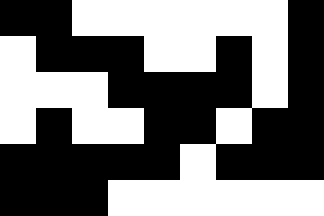[["black", "black", "white", "white", "white", "white", "white", "white", "black"], ["white", "black", "black", "black", "white", "white", "black", "white", "black"], ["white", "white", "white", "black", "black", "black", "black", "white", "black"], ["white", "black", "white", "white", "black", "black", "white", "black", "black"], ["black", "black", "black", "black", "black", "white", "black", "black", "black"], ["black", "black", "black", "white", "white", "white", "white", "white", "white"]]